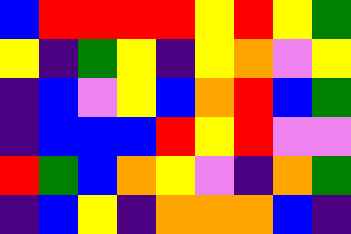[["blue", "red", "red", "red", "red", "yellow", "red", "yellow", "green"], ["yellow", "indigo", "green", "yellow", "indigo", "yellow", "orange", "violet", "yellow"], ["indigo", "blue", "violet", "yellow", "blue", "orange", "red", "blue", "green"], ["indigo", "blue", "blue", "blue", "red", "yellow", "red", "violet", "violet"], ["red", "green", "blue", "orange", "yellow", "violet", "indigo", "orange", "green"], ["indigo", "blue", "yellow", "indigo", "orange", "orange", "orange", "blue", "indigo"]]